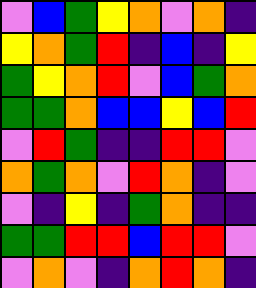[["violet", "blue", "green", "yellow", "orange", "violet", "orange", "indigo"], ["yellow", "orange", "green", "red", "indigo", "blue", "indigo", "yellow"], ["green", "yellow", "orange", "red", "violet", "blue", "green", "orange"], ["green", "green", "orange", "blue", "blue", "yellow", "blue", "red"], ["violet", "red", "green", "indigo", "indigo", "red", "red", "violet"], ["orange", "green", "orange", "violet", "red", "orange", "indigo", "violet"], ["violet", "indigo", "yellow", "indigo", "green", "orange", "indigo", "indigo"], ["green", "green", "red", "red", "blue", "red", "red", "violet"], ["violet", "orange", "violet", "indigo", "orange", "red", "orange", "indigo"]]